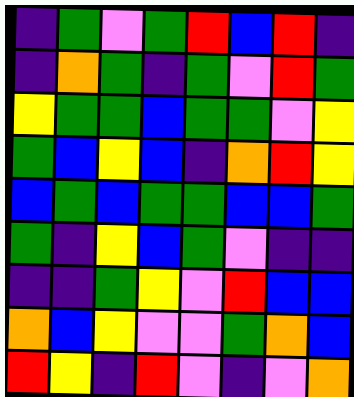[["indigo", "green", "violet", "green", "red", "blue", "red", "indigo"], ["indigo", "orange", "green", "indigo", "green", "violet", "red", "green"], ["yellow", "green", "green", "blue", "green", "green", "violet", "yellow"], ["green", "blue", "yellow", "blue", "indigo", "orange", "red", "yellow"], ["blue", "green", "blue", "green", "green", "blue", "blue", "green"], ["green", "indigo", "yellow", "blue", "green", "violet", "indigo", "indigo"], ["indigo", "indigo", "green", "yellow", "violet", "red", "blue", "blue"], ["orange", "blue", "yellow", "violet", "violet", "green", "orange", "blue"], ["red", "yellow", "indigo", "red", "violet", "indigo", "violet", "orange"]]